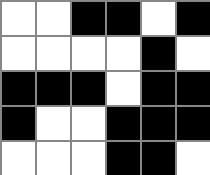[["white", "white", "black", "black", "white", "black"], ["white", "white", "white", "white", "black", "white"], ["black", "black", "black", "white", "black", "black"], ["black", "white", "white", "black", "black", "black"], ["white", "white", "white", "black", "black", "white"]]